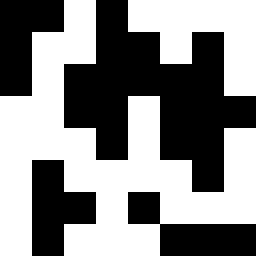[["black", "black", "white", "black", "white", "white", "white", "white"], ["black", "white", "white", "black", "black", "white", "black", "white"], ["black", "white", "black", "black", "black", "black", "black", "white"], ["white", "white", "black", "black", "white", "black", "black", "black"], ["white", "white", "white", "black", "white", "black", "black", "white"], ["white", "black", "white", "white", "white", "white", "black", "white"], ["white", "black", "black", "white", "black", "white", "white", "white"], ["white", "black", "white", "white", "white", "black", "black", "black"]]